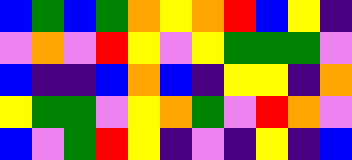[["blue", "green", "blue", "green", "orange", "yellow", "orange", "red", "blue", "yellow", "indigo"], ["violet", "orange", "violet", "red", "yellow", "violet", "yellow", "green", "green", "green", "violet"], ["blue", "indigo", "indigo", "blue", "orange", "blue", "indigo", "yellow", "yellow", "indigo", "orange"], ["yellow", "green", "green", "violet", "yellow", "orange", "green", "violet", "red", "orange", "violet"], ["blue", "violet", "green", "red", "yellow", "indigo", "violet", "indigo", "yellow", "indigo", "blue"]]